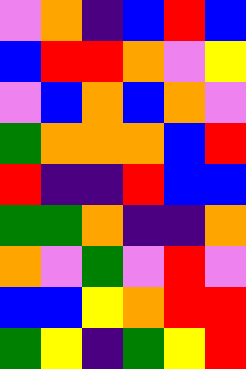[["violet", "orange", "indigo", "blue", "red", "blue"], ["blue", "red", "red", "orange", "violet", "yellow"], ["violet", "blue", "orange", "blue", "orange", "violet"], ["green", "orange", "orange", "orange", "blue", "red"], ["red", "indigo", "indigo", "red", "blue", "blue"], ["green", "green", "orange", "indigo", "indigo", "orange"], ["orange", "violet", "green", "violet", "red", "violet"], ["blue", "blue", "yellow", "orange", "red", "red"], ["green", "yellow", "indigo", "green", "yellow", "red"]]